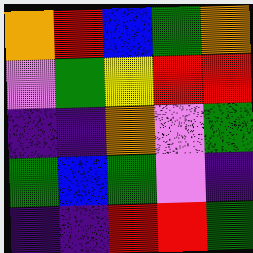[["orange", "red", "blue", "green", "orange"], ["violet", "green", "yellow", "red", "red"], ["indigo", "indigo", "orange", "violet", "green"], ["green", "blue", "green", "violet", "indigo"], ["indigo", "indigo", "red", "red", "green"]]